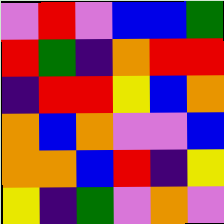[["violet", "red", "violet", "blue", "blue", "green"], ["red", "green", "indigo", "orange", "red", "red"], ["indigo", "red", "red", "yellow", "blue", "orange"], ["orange", "blue", "orange", "violet", "violet", "blue"], ["orange", "orange", "blue", "red", "indigo", "yellow"], ["yellow", "indigo", "green", "violet", "orange", "violet"]]